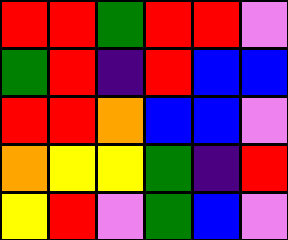[["red", "red", "green", "red", "red", "violet"], ["green", "red", "indigo", "red", "blue", "blue"], ["red", "red", "orange", "blue", "blue", "violet"], ["orange", "yellow", "yellow", "green", "indigo", "red"], ["yellow", "red", "violet", "green", "blue", "violet"]]